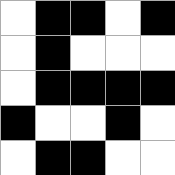[["white", "black", "black", "white", "black"], ["white", "black", "white", "white", "white"], ["white", "black", "black", "black", "black"], ["black", "white", "white", "black", "white"], ["white", "black", "black", "white", "white"]]